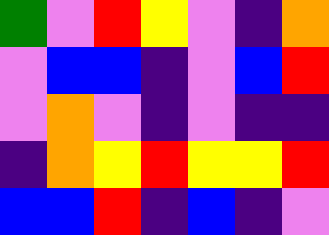[["green", "violet", "red", "yellow", "violet", "indigo", "orange"], ["violet", "blue", "blue", "indigo", "violet", "blue", "red"], ["violet", "orange", "violet", "indigo", "violet", "indigo", "indigo"], ["indigo", "orange", "yellow", "red", "yellow", "yellow", "red"], ["blue", "blue", "red", "indigo", "blue", "indigo", "violet"]]